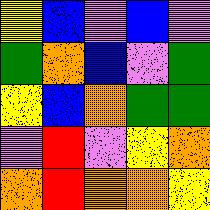[["yellow", "blue", "violet", "blue", "violet"], ["green", "orange", "blue", "violet", "green"], ["yellow", "blue", "orange", "green", "green"], ["violet", "red", "violet", "yellow", "orange"], ["orange", "red", "orange", "orange", "yellow"]]